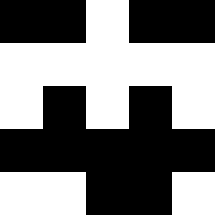[["black", "black", "white", "black", "black"], ["white", "white", "white", "white", "white"], ["white", "black", "white", "black", "white"], ["black", "black", "black", "black", "black"], ["white", "white", "black", "black", "white"]]